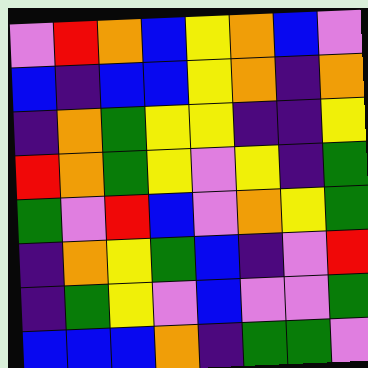[["violet", "red", "orange", "blue", "yellow", "orange", "blue", "violet"], ["blue", "indigo", "blue", "blue", "yellow", "orange", "indigo", "orange"], ["indigo", "orange", "green", "yellow", "yellow", "indigo", "indigo", "yellow"], ["red", "orange", "green", "yellow", "violet", "yellow", "indigo", "green"], ["green", "violet", "red", "blue", "violet", "orange", "yellow", "green"], ["indigo", "orange", "yellow", "green", "blue", "indigo", "violet", "red"], ["indigo", "green", "yellow", "violet", "blue", "violet", "violet", "green"], ["blue", "blue", "blue", "orange", "indigo", "green", "green", "violet"]]